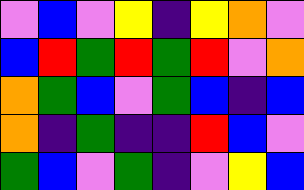[["violet", "blue", "violet", "yellow", "indigo", "yellow", "orange", "violet"], ["blue", "red", "green", "red", "green", "red", "violet", "orange"], ["orange", "green", "blue", "violet", "green", "blue", "indigo", "blue"], ["orange", "indigo", "green", "indigo", "indigo", "red", "blue", "violet"], ["green", "blue", "violet", "green", "indigo", "violet", "yellow", "blue"]]